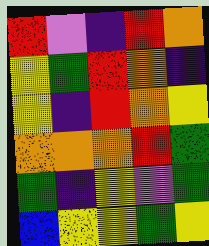[["red", "violet", "indigo", "red", "orange"], ["yellow", "green", "red", "orange", "indigo"], ["yellow", "indigo", "red", "orange", "yellow"], ["orange", "orange", "orange", "red", "green"], ["green", "indigo", "yellow", "violet", "green"], ["blue", "yellow", "yellow", "green", "yellow"]]